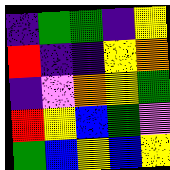[["indigo", "green", "green", "indigo", "yellow"], ["red", "indigo", "indigo", "yellow", "orange"], ["indigo", "violet", "orange", "yellow", "green"], ["red", "yellow", "blue", "green", "violet"], ["green", "blue", "yellow", "blue", "yellow"]]